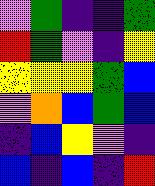[["violet", "green", "indigo", "indigo", "green"], ["red", "green", "violet", "indigo", "yellow"], ["yellow", "yellow", "yellow", "green", "blue"], ["violet", "orange", "blue", "green", "blue"], ["indigo", "blue", "yellow", "violet", "indigo"], ["blue", "indigo", "blue", "indigo", "red"]]